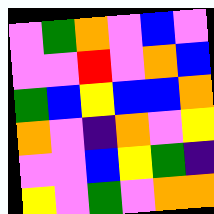[["violet", "green", "orange", "violet", "blue", "violet"], ["violet", "violet", "red", "violet", "orange", "blue"], ["green", "blue", "yellow", "blue", "blue", "orange"], ["orange", "violet", "indigo", "orange", "violet", "yellow"], ["violet", "violet", "blue", "yellow", "green", "indigo"], ["yellow", "violet", "green", "violet", "orange", "orange"]]